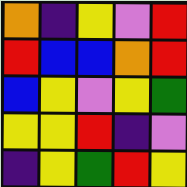[["orange", "indigo", "yellow", "violet", "red"], ["red", "blue", "blue", "orange", "red"], ["blue", "yellow", "violet", "yellow", "green"], ["yellow", "yellow", "red", "indigo", "violet"], ["indigo", "yellow", "green", "red", "yellow"]]